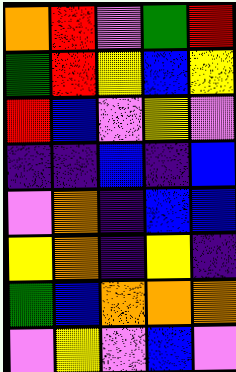[["orange", "red", "violet", "green", "red"], ["green", "red", "yellow", "blue", "yellow"], ["red", "blue", "violet", "yellow", "violet"], ["indigo", "indigo", "blue", "indigo", "blue"], ["violet", "orange", "indigo", "blue", "blue"], ["yellow", "orange", "indigo", "yellow", "indigo"], ["green", "blue", "orange", "orange", "orange"], ["violet", "yellow", "violet", "blue", "violet"]]